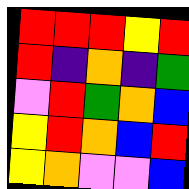[["red", "red", "red", "yellow", "red"], ["red", "indigo", "orange", "indigo", "green"], ["violet", "red", "green", "orange", "blue"], ["yellow", "red", "orange", "blue", "red"], ["yellow", "orange", "violet", "violet", "blue"]]